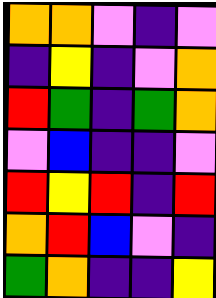[["orange", "orange", "violet", "indigo", "violet"], ["indigo", "yellow", "indigo", "violet", "orange"], ["red", "green", "indigo", "green", "orange"], ["violet", "blue", "indigo", "indigo", "violet"], ["red", "yellow", "red", "indigo", "red"], ["orange", "red", "blue", "violet", "indigo"], ["green", "orange", "indigo", "indigo", "yellow"]]